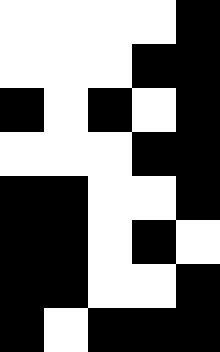[["white", "white", "white", "white", "black"], ["white", "white", "white", "black", "black"], ["black", "white", "black", "white", "black"], ["white", "white", "white", "black", "black"], ["black", "black", "white", "white", "black"], ["black", "black", "white", "black", "white"], ["black", "black", "white", "white", "black"], ["black", "white", "black", "black", "black"]]